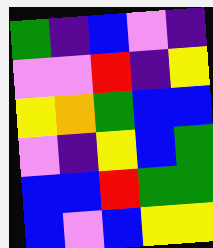[["green", "indigo", "blue", "violet", "indigo"], ["violet", "violet", "red", "indigo", "yellow"], ["yellow", "orange", "green", "blue", "blue"], ["violet", "indigo", "yellow", "blue", "green"], ["blue", "blue", "red", "green", "green"], ["blue", "violet", "blue", "yellow", "yellow"]]